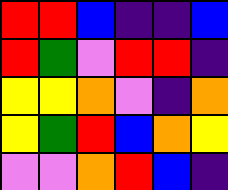[["red", "red", "blue", "indigo", "indigo", "blue"], ["red", "green", "violet", "red", "red", "indigo"], ["yellow", "yellow", "orange", "violet", "indigo", "orange"], ["yellow", "green", "red", "blue", "orange", "yellow"], ["violet", "violet", "orange", "red", "blue", "indigo"]]